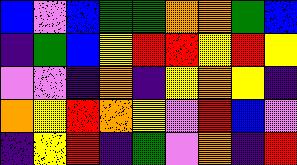[["blue", "violet", "blue", "green", "green", "orange", "orange", "green", "blue"], ["indigo", "green", "blue", "yellow", "red", "red", "yellow", "red", "yellow"], ["violet", "violet", "indigo", "orange", "indigo", "yellow", "orange", "yellow", "indigo"], ["orange", "yellow", "red", "orange", "yellow", "violet", "red", "blue", "violet"], ["indigo", "yellow", "red", "indigo", "green", "violet", "orange", "indigo", "red"]]